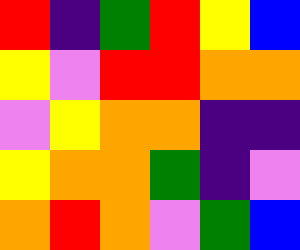[["red", "indigo", "green", "red", "yellow", "blue"], ["yellow", "violet", "red", "red", "orange", "orange"], ["violet", "yellow", "orange", "orange", "indigo", "indigo"], ["yellow", "orange", "orange", "green", "indigo", "violet"], ["orange", "red", "orange", "violet", "green", "blue"]]